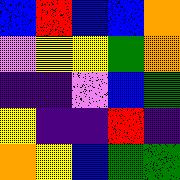[["blue", "red", "blue", "blue", "orange"], ["violet", "yellow", "yellow", "green", "orange"], ["indigo", "indigo", "violet", "blue", "green"], ["yellow", "indigo", "indigo", "red", "indigo"], ["orange", "yellow", "blue", "green", "green"]]